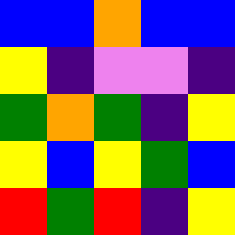[["blue", "blue", "orange", "blue", "blue"], ["yellow", "indigo", "violet", "violet", "indigo"], ["green", "orange", "green", "indigo", "yellow"], ["yellow", "blue", "yellow", "green", "blue"], ["red", "green", "red", "indigo", "yellow"]]